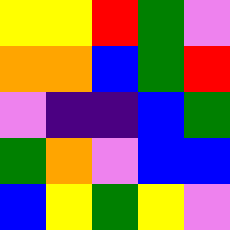[["yellow", "yellow", "red", "green", "violet"], ["orange", "orange", "blue", "green", "red"], ["violet", "indigo", "indigo", "blue", "green"], ["green", "orange", "violet", "blue", "blue"], ["blue", "yellow", "green", "yellow", "violet"]]